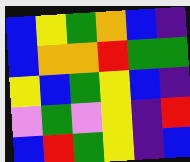[["blue", "yellow", "green", "orange", "blue", "indigo"], ["blue", "orange", "orange", "red", "green", "green"], ["yellow", "blue", "green", "yellow", "blue", "indigo"], ["violet", "green", "violet", "yellow", "indigo", "red"], ["blue", "red", "green", "yellow", "indigo", "blue"]]